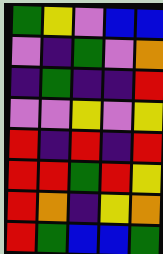[["green", "yellow", "violet", "blue", "blue"], ["violet", "indigo", "green", "violet", "orange"], ["indigo", "green", "indigo", "indigo", "red"], ["violet", "violet", "yellow", "violet", "yellow"], ["red", "indigo", "red", "indigo", "red"], ["red", "red", "green", "red", "yellow"], ["red", "orange", "indigo", "yellow", "orange"], ["red", "green", "blue", "blue", "green"]]